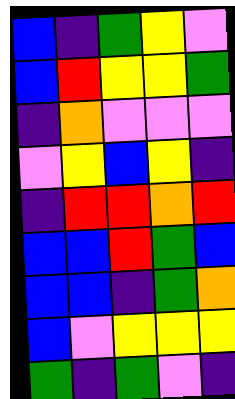[["blue", "indigo", "green", "yellow", "violet"], ["blue", "red", "yellow", "yellow", "green"], ["indigo", "orange", "violet", "violet", "violet"], ["violet", "yellow", "blue", "yellow", "indigo"], ["indigo", "red", "red", "orange", "red"], ["blue", "blue", "red", "green", "blue"], ["blue", "blue", "indigo", "green", "orange"], ["blue", "violet", "yellow", "yellow", "yellow"], ["green", "indigo", "green", "violet", "indigo"]]